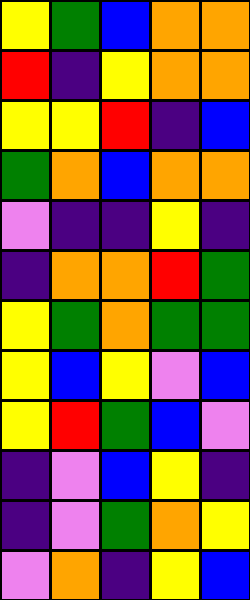[["yellow", "green", "blue", "orange", "orange"], ["red", "indigo", "yellow", "orange", "orange"], ["yellow", "yellow", "red", "indigo", "blue"], ["green", "orange", "blue", "orange", "orange"], ["violet", "indigo", "indigo", "yellow", "indigo"], ["indigo", "orange", "orange", "red", "green"], ["yellow", "green", "orange", "green", "green"], ["yellow", "blue", "yellow", "violet", "blue"], ["yellow", "red", "green", "blue", "violet"], ["indigo", "violet", "blue", "yellow", "indigo"], ["indigo", "violet", "green", "orange", "yellow"], ["violet", "orange", "indigo", "yellow", "blue"]]